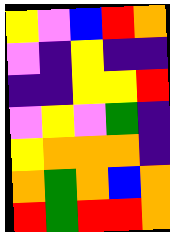[["yellow", "violet", "blue", "red", "orange"], ["violet", "indigo", "yellow", "indigo", "indigo"], ["indigo", "indigo", "yellow", "yellow", "red"], ["violet", "yellow", "violet", "green", "indigo"], ["yellow", "orange", "orange", "orange", "indigo"], ["orange", "green", "orange", "blue", "orange"], ["red", "green", "red", "red", "orange"]]